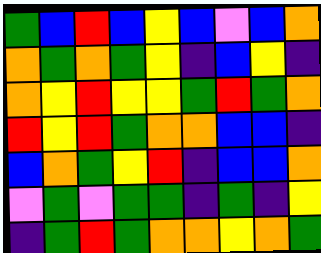[["green", "blue", "red", "blue", "yellow", "blue", "violet", "blue", "orange"], ["orange", "green", "orange", "green", "yellow", "indigo", "blue", "yellow", "indigo"], ["orange", "yellow", "red", "yellow", "yellow", "green", "red", "green", "orange"], ["red", "yellow", "red", "green", "orange", "orange", "blue", "blue", "indigo"], ["blue", "orange", "green", "yellow", "red", "indigo", "blue", "blue", "orange"], ["violet", "green", "violet", "green", "green", "indigo", "green", "indigo", "yellow"], ["indigo", "green", "red", "green", "orange", "orange", "yellow", "orange", "green"]]